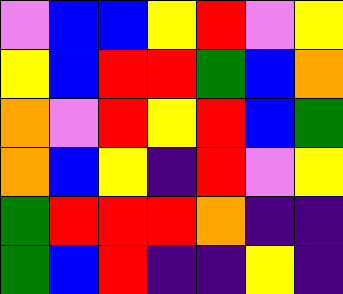[["violet", "blue", "blue", "yellow", "red", "violet", "yellow"], ["yellow", "blue", "red", "red", "green", "blue", "orange"], ["orange", "violet", "red", "yellow", "red", "blue", "green"], ["orange", "blue", "yellow", "indigo", "red", "violet", "yellow"], ["green", "red", "red", "red", "orange", "indigo", "indigo"], ["green", "blue", "red", "indigo", "indigo", "yellow", "indigo"]]